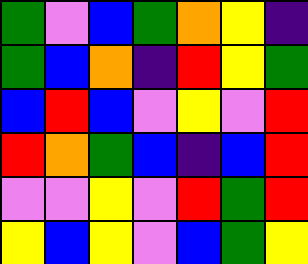[["green", "violet", "blue", "green", "orange", "yellow", "indigo"], ["green", "blue", "orange", "indigo", "red", "yellow", "green"], ["blue", "red", "blue", "violet", "yellow", "violet", "red"], ["red", "orange", "green", "blue", "indigo", "blue", "red"], ["violet", "violet", "yellow", "violet", "red", "green", "red"], ["yellow", "blue", "yellow", "violet", "blue", "green", "yellow"]]